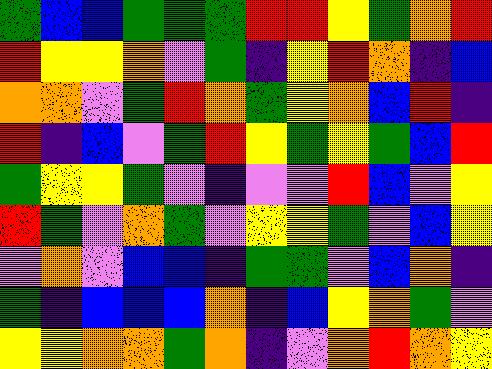[["green", "blue", "blue", "green", "green", "green", "red", "red", "yellow", "green", "orange", "red"], ["red", "yellow", "yellow", "orange", "violet", "green", "indigo", "yellow", "red", "orange", "indigo", "blue"], ["orange", "orange", "violet", "green", "red", "orange", "green", "yellow", "orange", "blue", "red", "indigo"], ["red", "indigo", "blue", "violet", "green", "red", "yellow", "green", "yellow", "green", "blue", "red"], ["green", "yellow", "yellow", "green", "violet", "indigo", "violet", "violet", "red", "blue", "violet", "yellow"], ["red", "green", "violet", "orange", "green", "violet", "yellow", "yellow", "green", "violet", "blue", "yellow"], ["violet", "orange", "violet", "blue", "blue", "indigo", "green", "green", "violet", "blue", "orange", "indigo"], ["green", "indigo", "blue", "blue", "blue", "orange", "indigo", "blue", "yellow", "orange", "green", "violet"], ["yellow", "yellow", "orange", "orange", "green", "orange", "indigo", "violet", "orange", "red", "orange", "yellow"]]